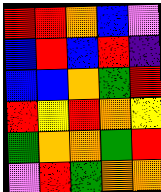[["red", "red", "orange", "blue", "violet"], ["blue", "red", "blue", "red", "indigo"], ["blue", "blue", "orange", "green", "red"], ["red", "yellow", "red", "orange", "yellow"], ["green", "orange", "orange", "green", "red"], ["violet", "red", "green", "orange", "orange"]]